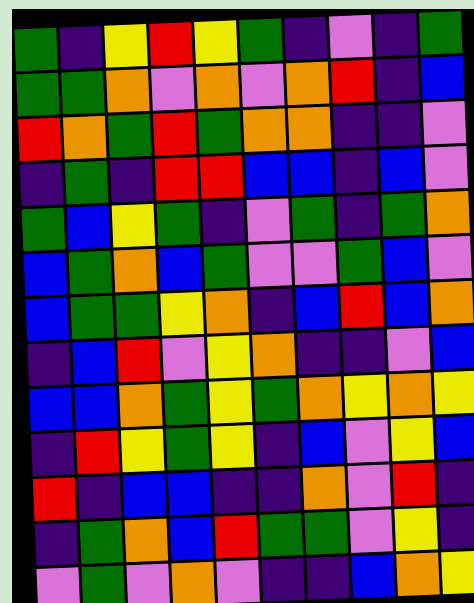[["green", "indigo", "yellow", "red", "yellow", "green", "indigo", "violet", "indigo", "green"], ["green", "green", "orange", "violet", "orange", "violet", "orange", "red", "indigo", "blue"], ["red", "orange", "green", "red", "green", "orange", "orange", "indigo", "indigo", "violet"], ["indigo", "green", "indigo", "red", "red", "blue", "blue", "indigo", "blue", "violet"], ["green", "blue", "yellow", "green", "indigo", "violet", "green", "indigo", "green", "orange"], ["blue", "green", "orange", "blue", "green", "violet", "violet", "green", "blue", "violet"], ["blue", "green", "green", "yellow", "orange", "indigo", "blue", "red", "blue", "orange"], ["indigo", "blue", "red", "violet", "yellow", "orange", "indigo", "indigo", "violet", "blue"], ["blue", "blue", "orange", "green", "yellow", "green", "orange", "yellow", "orange", "yellow"], ["indigo", "red", "yellow", "green", "yellow", "indigo", "blue", "violet", "yellow", "blue"], ["red", "indigo", "blue", "blue", "indigo", "indigo", "orange", "violet", "red", "indigo"], ["indigo", "green", "orange", "blue", "red", "green", "green", "violet", "yellow", "indigo"], ["violet", "green", "violet", "orange", "violet", "indigo", "indigo", "blue", "orange", "yellow"]]